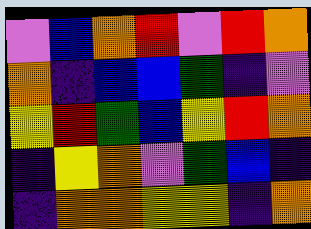[["violet", "blue", "orange", "red", "violet", "red", "orange"], ["orange", "indigo", "blue", "blue", "green", "indigo", "violet"], ["yellow", "red", "green", "blue", "yellow", "red", "orange"], ["indigo", "yellow", "orange", "violet", "green", "blue", "indigo"], ["indigo", "orange", "orange", "yellow", "yellow", "indigo", "orange"]]